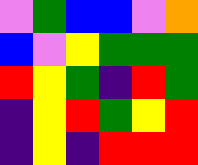[["violet", "green", "blue", "blue", "violet", "orange"], ["blue", "violet", "yellow", "green", "green", "green"], ["red", "yellow", "green", "indigo", "red", "green"], ["indigo", "yellow", "red", "green", "yellow", "red"], ["indigo", "yellow", "indigo", "red", "red", "red"]]